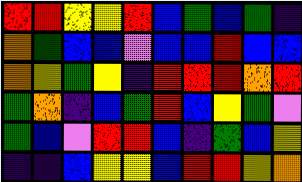[["red", "red", "yellow", "yellow", "red", "blue", "green", "blue", "green", "indigo"], ["orange", "green", "blue", "blue", "violet", "blue", "blue", "red", "blue", "blue"], ["orange", "yellow", "green", "yellow", "indigo", "red", "red", "red", "orange", "red"], ["green", "orange", "indigo", "blue", "green", "red", "blue", "yellow", "green", "violet"], ["green", "blue", "violet", "red", "red", "blue", "indigo", "green", "blue", "yellow"], ["indigo", "indigo", "blue", "yellow", "yellow", "blue", "red", "red", "yellow", "orange"]]